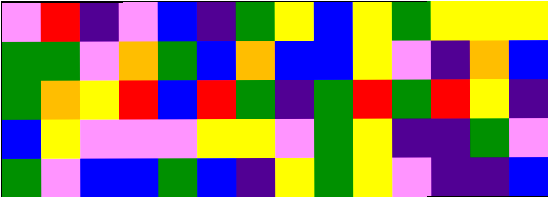[["violet", "red", "indigo", "violet", "blue", "indigo", "green", "yellow", "blue", "yellow", "green", "yellow", "yellow", "yellow"], ["green", "green", "violet", "orange", "green", "blue", "orange", "blue", "blue", "yellow", "violet", "indigo", "orange", "blue"], ["green", "orange", "yellow", "red", "blue", "red", "green", "indigo", "green", "red", "green", "red", "yellow", "indigo"], ["blue", "yellow", "violet", "violet", "violet", "yellow", "yellow", "violet", "green", "yellow", "indigo", "indigo", "green", "violet"], ["green", "violet", "blue", "blue", "green", "blue", "indigo", "yellow", "green", "yellow", "violet", "indigo", "indigo", "blue"]]